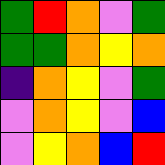[["green", "red", "orange", "violet", "green"], ["green", "green", "orange", "yellow", "orange"], ["indigo", "orange", "yellow", "violet", "green"], ["violet", "orange", "yellow", "violet", "blue"], ["violet", "yellow", "orange", "blue", "red"]]